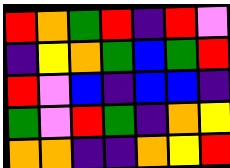[["red", "orange", "green", "red", "indigo", "red", "violet"], ["indigo", "yellow", "orange", "green", "blue", "green", "red"], ["red", "violet", "blue", "indigo", "blue", "blue", "indigo"], ["green", "violet", "red", "green", "indigo", "orange", "yellow"], ["orange", "orange", "indigo", "indigo", "orange", "yellow", "red"]]